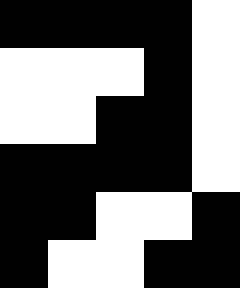[["black", "black", "black", "black", "white"], ["white", "white", "white", "black", "white"], ["white", "white", "black", "black", "white"], ["black", "black", "black", "black", "white"], ["black", "black", "white", "white", "black"], ["black", "white", "white", "black", "black"]]